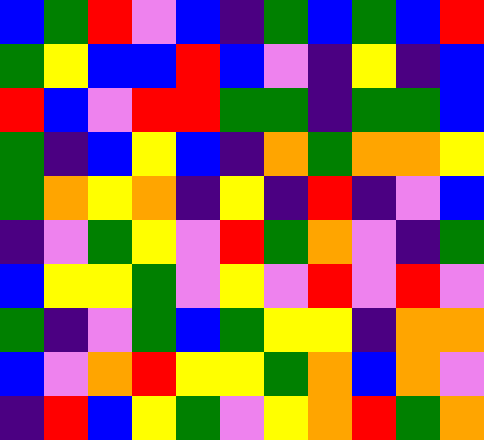[["blue", "green", "red", "violet", "blue", "indigo", "green", "blue", "green", "blue", "red"], ["green", "yellow", "blue", "blue", "red", "blue", "violet", "indigo", "yellow", "indigo", "blue"], ["red", "blue", "violet", "red", "red", "green", "green", "indigo", "green", "green", "blue"], ["green", "indigo", "blue", "yellow", "blue", "indigo", "orange", "green", "orange", "orange", "yellow"], ["green", "orange", "yellow", "orange", "indigo", "yellow", "indigo", "red", "indigo", "violet", "blue"], ["indigo", "violet", "green", "yellow", "violet", "red", "green", "orange", "violet", "indigo", "green"], ["blue", "yellow", "yellow", "green", "violet", "yellow", "violet", "red", "violet", "red", "violet"], ["green", "indigo", "violet", "green", "blue", "green", "yellow", "yellow", "indigo", "orange", "orange"], ["blue", "violet", "orange", "red", "yellow", "yellow", "green", "orange", "blue", "orange", "violet"], ["indigo", "red", "blue", "yellow", "green", "violet", "yellow", "orange", "red", "green", "orange"]]